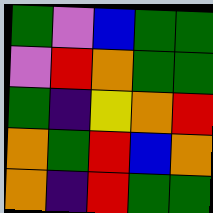[["green", "violet", "blue", "green", "green"], ["violet", "red", "orange", "green", "green"], ["green", "indigo", "yellow", "orange", "red"], ["orange", "green", "red", "blue", "orange"], ["orange", "indigo", "red", "green", "green"]]